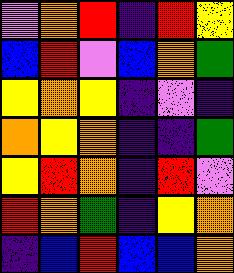[["violet", "orange", "red", "indigo", "red", "yellow"], ["blue", "red", "violet", "blue", "orange", "green"], ["yellow", "orange", "yellow", "indigo", "violet", "indigo"], ["orange", "yellow", "orange", "indigo", "indigo", "green"], ["yellow", "red", "orange", "indigo", "red", "violet"], ["red", "orange", "green", "indigo", "yellow", "orange"], ["indigo", "blue", "red", "blue", "blue", "orange"]]